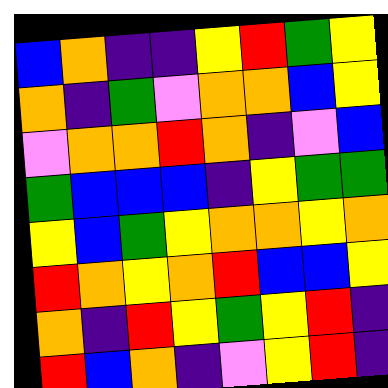[["blue", "orange", "indigo", "indigo", "yellow", "red", "green", "yellow"], ["orange", "indigo", "green", "violet", "orange", "orange", "blue", "yellow"], ["violet", "orange", "orange", "red", "orange", "indigo", "violet", "blue"], ["green", "blue", "blue", "blue", "indigo", "yellow", "green", "green"], ["yellow", "blue", "green", "yellow", "orange", "orange", "yellow", "orange"], ["red", "orange", "yellow", "orange", "red", "blue", "blue", "yellow"], ["orange", "indigo", "red", "yellow", "green", "yellow", "red", "indigo"], ["red", "blue", "orange", "indigo", "violet", "yellow", "red", "indigo"]]